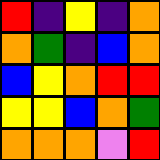[["red", "indigo", "yellow", "indigo", "orange"], ["orange", "green", "indigo", "blue", "orange"], ["blue", "yellow", "orange", "red", "red"], ["yellow", "yellow", "blue", "orange", "green"], ["orange", "orange", "orange", "violet", "red"]]